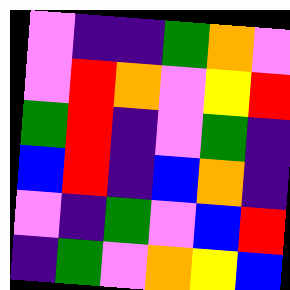[["violet", "indigo", "indigo", "green", "orange", "violet"], ["violet", "red", "orange", "violet", "yellow", "red"], ["green", "red", "indigo", "violet", "green", "indigo"], ["blue", "red", "indigo", "blue", "orange", "indigo"], ["violet", "indigo", "green", "violet", "blue", "red"], ["indigo", "green", "violet", "orange", "yellow", "blue"]]